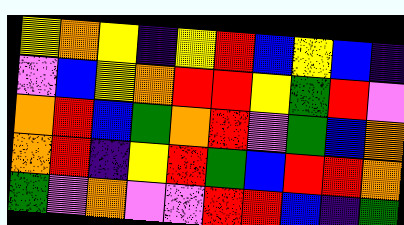[["yellow", "orange", "yellow", "indigo", "yellow", "red", "blue", "yellow", "blue", "indigo"], ["violet", "blue", "yellow", "orange", "red", "red", "yellow", "green", "red", "violet"], ["orange", "red", "blue", "green", "orange", "red", "violet", "green", "blue", "orange"], ["orange", "red", "indigo", "yellow", "red", "green", "blue", "red", "red", "orange"], ["green", "violet", "orange", "violet", "violet", "red", "red", "blue", "indigo", "green"]]